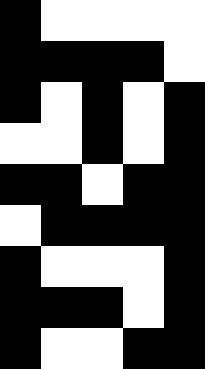[["black", "white", "white", "white", "white"], ["black", "black", "black", "black", "white"], ["black", "white", "black", "white", "black"], ["white", "white", "black", "white", "black"], ["black", "black", "white", "black", "black"], ["white", "black", "black", "black", "black"], ["black", "white", "white", "white", "black"], ["black", "black", "black", "white", "black"], ["black", "white", "white", "black", "black"]]